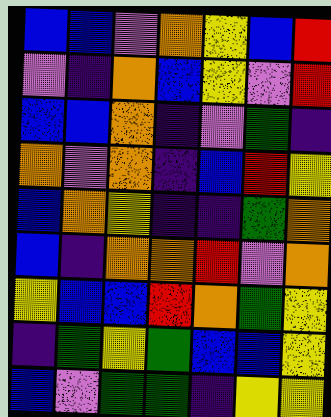[["blue", "blue", "violet", "orange", "yellow", "blue", "red"], ["violet", "indigo", "orange", "blue", "yellow", "violet", "red"], ["blue", "blue", "orange", "indigo", "violet", "green", "indigo"], ["orange", "violet", "orange", "indigo", "blue", "red", "yellow"], ["blue", "orange", "yellow", "indigo", "indigo", "green", "orange"], ["blue", "indigo", "orange", "orange", "red", "violet", "orange"], ["yellow", "blue", "blue", "red", "orange", "green", "yellow"], ["indigo", "green", "yellow", "green", "blue", "blue", "yellow"], ["blue", "violet", "green", "green", "indigo", "yellow", "yellow"]]